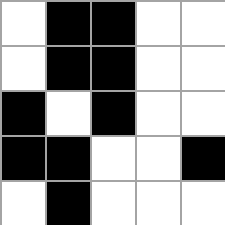[["white", "black", "black", "white", "white"], ["white", "black", "black", "white", "white"], ["black", "white", "black", "white", "white"], ["black", "black", "white", "white", "black"], ["white", "black", "white", "white", "white"]]